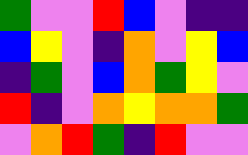[["green", "violet", "violet", "red", "blue", "violet", "indigo", "indigo"], ["blue", "yellow", "violet", "indigo", "orange", "violet", "yellow", "blue"], ["indigo", "green", "violet", "blue", "orange", "green", "yellow", "violet"], ["red", "indigo", "violet", "orange", "yellow", "orange", "orange", "green"], ["violet", "orange", "red", "green", "indigo", "red", "violet", "violet"]]